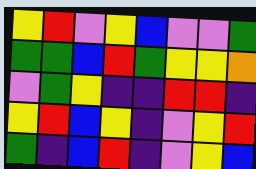[["yellow", "red", "violet", "yellow", "blue", "violet", "violet", "green"], ["green", "green", "blue", "red", "green", "yellow", "yellow", "orange"], ["violet", "green", "yellow", "indigo", "indigo", "red", "red", "indigo"], ["yellow", "red", "blue", "yellow", "indigo", "violet", "yellow", "red"], ["green", "indigo", "blue", "red", "indigo", "violet", "yellow", "blue"]]